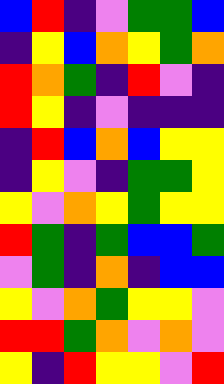[["blue", "red", "indigo", "violet", "green", "green", "blue"], ["indigo", "yellow", "blue", "orange", "yellow", "green", "orange"], ["red", "orange", "green", "indigo", "red", "violet", "indigo"], ["red", "yellow", "indigo", "violet", "indigo", "indigo", "indigo"], ["indigo", "red", "blue", "orange", "blue", "yellow", "yellow"], ["indigo", "yellow", "violet", "indigo", "green", "green", "yellow"], ["yellow", "violet", "orange", "yellow", "green", "yellow", "yellow"], ["red", "green", "indigo", "green", "blue", "blue", "green"], ["violet", "green", "indigo", "orange", "indigo", "blue", "blue"], ["yellow", "violet", "orange", "green", "yellow", "yellow", "violet"], ["red", "red", "green", "orange", "violet", "orange", "violet"], ["yellow", "indigo", "red", "yellow", "yellow", "violet", "red"]]